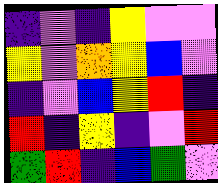[["indigo", "violet", "indigo", "yellow", "violet", "violet"], ["yellow", "violet", "orange", "yellow", "blue", "violet"], ["indigo", "violet", "blue", "yellow", "red", "indigo"], ["red", "indigo", "yellow", "indigo", "violet", "red"], ["green", "red", "indigo", "blue", "green", "violet"]]